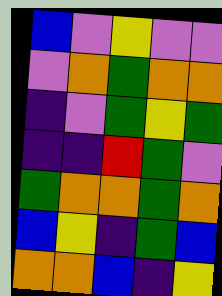[["blue", "violet", "yellow", "violet", "violet"], ["violet", "orange", "green", "orange", "orange"], ["indigo", "violet", "green", "yellow", "green"], ["indigo", "indigo", "red", "green", "violet"], ["green", "orange", "orange", "green", "orange"], ["blue", "yellow", "indigo", "green", "blue"], ["orange", "orange", "blue", "indigo", "yellow"]]